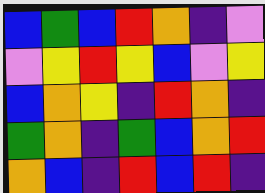[["blue", "green", "blue", "red", "orange", "indigo", "violet"], ["violet", "yellow", "red", "yellow", "blue", "violet", "yellow"], ["blue", "orange", "yellow", "indigo", "red", "orange", "indigo"], ["green", "orange", "indigo", "green", "blue", "orange", "red"], ["orange", "blue", "indigo", "red", "blue", "red", "indigo"]]